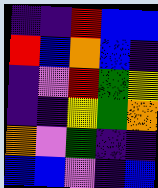[["indigo", "indigo", "red", "blue", "blue"], ["red", "blue", "orange", "blue", "indigo"], ["indigo", "violet", "red", "green", "yellow"], ["indigo", "indigo", "yellow", "green", "orange"], ["orange", "violet", "green", "indigo", "indigo"], ["blue", "blue", "violet", "indigo", "blue"]]